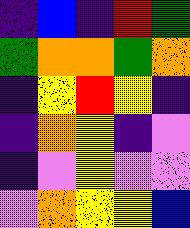[["indigo", "blue", "indigo", "red", "green"], ["green", "orange", "orange", "green", "orange"], ["indigo", "yellow", "red", "yellow", "indigo"], ["indigo", "orange", "yellow", "indigo", "violet"], ["indigo", "violet", "yellow", "violet", "violet"], ["violet", "orange", "yellow", "yellow", "blue"]]